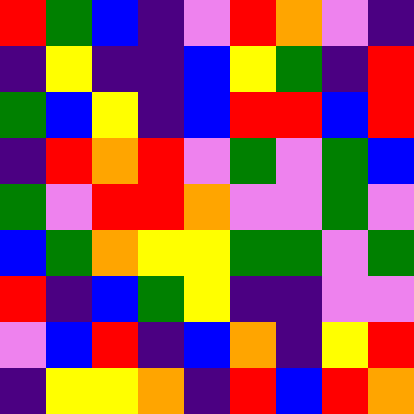[["red", "green", "blue", "indigo", "violet", "red", "orange", "violet", "indigo"], ["indigo", "yellow", "indigo", "indigo", "blue", "yellow", "green", "indigo", "red"], ["green", "blue", "yellow", "indigo", "blue", "red", "red", "blue", "red"], ["indigo", "red", "orange", "red", "violet", "green", "violet", "green", "blue"], ["green", "violet", "red", "red", "orange", "violet", "violet", "green", "violet"], ["blue", "green", "orange", "yellow", "yellow", "green", "green", "violet", "green"], ["red", "indigo", "blue", "green", "yellow", "indigo", "indigo", "violet", "violet"], ["violet", "blue", "red", "indigo", "blue", "orange", "indigo", "yellow", "red"], ["indigo", "yellow", "yellow", "orange", "indigo", "red", "blue", "red", "orange"]]